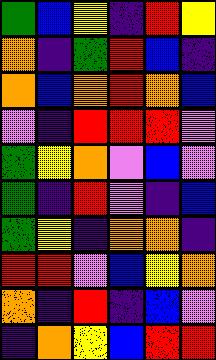[["green", "blue", "yellow", "indigo", "red", "yellow"], ["orange", "indigo", "green", "red", "blue", "indigo"], ["orange", "blue", "orange", "red", "orange", "blue"], ["violet", "indigo", "red", "red", "red", "violet"], ["green", "yellow", "orange", "violet", "blue", "violet"], ["green", "indigo", "red", "violet", "indigo", "blue"], ["green", "yellow", "indigo", "orange", "orange", "indigo"], ["red", "red", "violet", "blue", "yellow", "orange"], ["orange", "indigo", "red", "indigo", "blue", "violet"], ["indigo", "orange", "yellow", "blue", "red", "red"]]